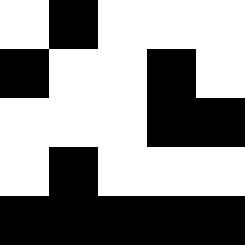[["white", "black", "white", "white", "white"], ["black", "white", "white", "black", "white"], ["white", "white", "white", "black", "black"], ["white", "black", "white", "white", "white"], ["black", "black", "black", "black", "black"]]